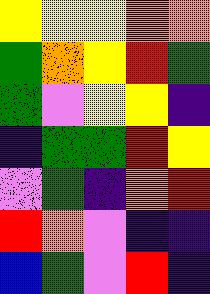[["yellow", "yellow", "yellow", "orange", "orange"], ["green", "orange", "yellow", "red", "green"], ["green", "violet", "yellow", "yellow", "indigo"], ["indigo", "green", "green", "red", "yellow"], ["violet", "green", "indigo", "orange", "red"], ["red", "orange", "violet", "indigo", "indigo"], ["blue", "green", "violet", "red", "indigo"]]